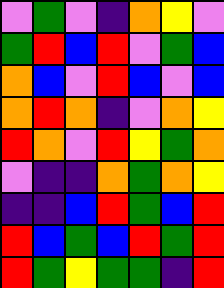[["violet", "green", "violet", "indigo", "orange", "yellow", "violet"], ["green", "red", "blue", "red", "violet", "green", "blue"], ["orange", "blue", "violet", "red", "blue", "violet", "blue"], ["orange", "red", "orange", "indigo", "violet", "orange", "yellow"], ["red", "orange", "violet", "red", "yellow", "green", "orange"], ["violet", "indigo", "indigo", "orange", "green", "orange", "yellow"], ["indigo", "indigo", "blue", "red", "green", "blue", "red"], ["red", "blue", "green", "blue", "red", "green", "red"], ["red", "green", "yellow", "green", "green", "indigo", "red"]]